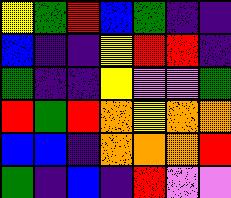[["yellow", "green", "red", "blue", "green", "indigo", "indigo"], ["blue", "indigo", "indigo", "yellow", "red", "red", "indigo"], ["green", "indigo", "indigo", "yellow", "violet", "violet", "green"], ["red", "green", "red", "orange", "yellow", "orange", "orange"], ["blue", "blue", "indigo", "orange", "orange", "orange", "red"], ["green", "indigo", "blue", "indigo", "red", "violet", "violet"]]